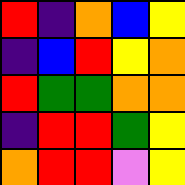[["red", "indigo", "orange", "blue", "yellow"], ["indigo", "blue", "red", "yellow", "orange"], ["red", "green", "green", "orange", "orange"], ["indigo", "red", "red", "green", "yellow"], ["orange", "red", "red", "violet", "yellow"]]